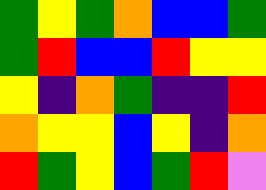[["green", "yellow", "green", "orange", "blue", "blue", "green"], ["green", "red", "blue", "blue", "red", "yellow", "yellow"], ["yellow", "indigo", "orange", "green", "indigo", "indigo", "red"], ["orange", "yellow", "yellow", "blue", "yellow", "indigo", "orange"], ["red", "green", "yellow", "blue", "green", "red", "violet"]]